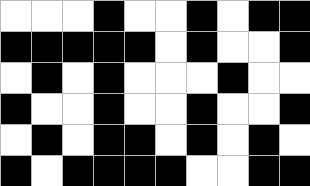[["white", "white", "white", "black", "white", "white", "black", "white", "black", "black"], ["black", "black", "black", "black", "black", "white", "black", "white", "white", "black"], ["white", "black", "white", "black", "white", "white", "white", "black", "white", "white"], ["black", "white", "white", "black", "white", "white", "black", "white", "white", "black"], ["white", "black", "white", "black", "black", "white", "black", "white", "black", "white"], ["black", "white", "black", "black", "black", "black", "white", "white", "black", "black"]]